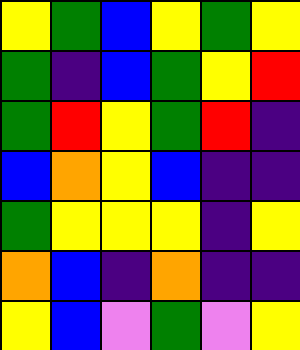[["yellow", "green", "blue", "yellow", "green", "yellow"], ["green", "indigo", "blue", "green", "yellow", "red"], ["green", "red", "yellow", "green", "red", "indigo"], ["blue", "orange", "yellow", "blue", "indigo", "indigo"], ["green", "yellow", "yellow", "yellow", "indigo", "yellow"], ["orange", "blue", "indigo", "orange", "indigo", "indigo"], ["yellow", "blue", "violet", "green", "violet", "yellow"]]